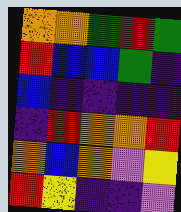[["orange", "orange", "green", "red", "green"], ["red", "blue", "blue", "green", "indigo"], ["blue", "indigo", "indigo", "indigo", "indigo"], ["indigo", "red", "orange", "orange", "red"], ["orange", "blue", "orange", "violet", "yellow"], ["red", "yellow", "indigo", "indigo", "violet"]]